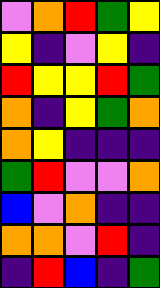[["violet", "orange", "red", "green", "yellow"], ["yellow", "indigo", "violet", "yellow", "indigo"], ["red", "yellow", "yellow", "red", "green"], ["orange", "indigo", "yellow", "green", "orange"], ["orange", "yellow", "indigo", "indigo", "indigo"], ["green", "red", "violet", "violet", "orange"], ["blue", "violet", "orange", "indigo", "indigo"], ["orange", "orange", "violet", "red", "indigo"], ["indigo", "red", "blue", "indigo", "green"]]